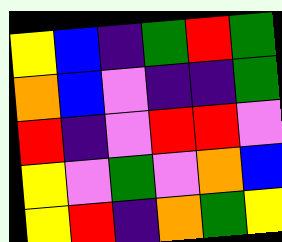[["yellow", "blue", "indigo", "green", "red", "green"], ["orange", "blue", "violet", "indigo", "indigo", "green"], ["red", "indigo", "violet", "red", "red", "violet"], ["yellow", "violet", "green", "violet", "orange", "blue"], ["yellow", "red", "indigo", "orange", "green", "yellow"]]